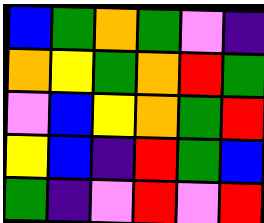[["blue", "green", "orange", "green", "violet", "indigo"], ["orange", "yellow", "green", "orange", "red", "green"], ["violet", "blue", "yellow", "orange", "green", "red"], ["yellow", "blue", "indigo", "red", "green", "blue"], ["green", "indigo", "violet", "red", "violet", "red"]]